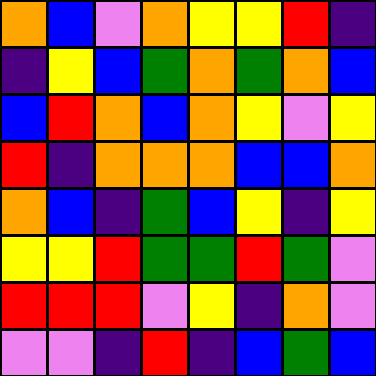[["orange", "blue", "violet", "orange", "yellow", "yellow", "red", "indigo"], ["indigo", "yellow", "blue", "green", "orange", "green", "orange", "blue"], ["blue", "red", "orange", "blue", "orange", "yellow", "violet", "yellow"], ["red", "indigo", "orange", "orange", "orange", "blue", "blue", "orange"], ["orange", "blue", "indigo", "green", "blue", "yellow", "indigo", "yellow"], ["yellow", "yellow", "red", "green", "green", "red", "green", "violet"], ["red", "red", "red", "violet", "yellow", "indigo", "orange", "violet"], ["violet", "violet", "indigo", "red", "indigo", "blue", "green", "blue"]]